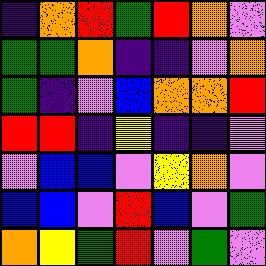[["indigo", "orange", "red", "green", "red", "orange", "violet"], ["green", "green", "orange", "indigo", "indigo", "violet", "orange"], ["green", "indigo", "violet", "blue", "orange", "orange", "red"], ["red", "red", "indigo", "yellow", "indigo", "indigo", "violet"], ["violet", "blue", "blue", "violet", "yellow", "orange", "violet"], ["blue", "blue", "violet", "red", "blue", "violet", "green"], ["orange", "yellow", "green", "red", "violet", "green", "violet"]]